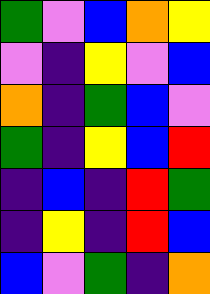[["green", "violet", "blue", "orange", "yellow"], ["violet", "indigo", "yellow", "violet", "blue"], ["orange", "indigo", "green", "blue", "violet"], ["green", "indigo", "yellow", "blue", "red"], ["indigo", "blue", "indigo", "red", "green"], ["indigo", "yellow", "indigo", "red", "blue"], ["blue", "violet", "green", "indigo", "orange"]]